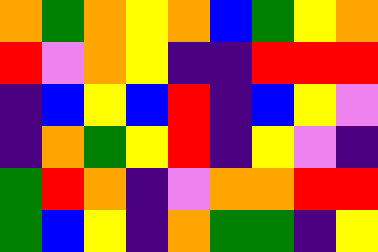[["orange", "green", "orange", "yellow", "orange", "blue", "green", "yellow", "orange"], ["red", "violet", "orange", "yellow", "indigo", "indigo", "red", "red", "red"], ["indigo", "blue", "yellow", "blue", "red", "indigo", "blue", "yellow", "violet"], ["indigo", "orange", "green", "yellow", "red", "indigo", "yellow", "violet", "indigo"], ["green", "red", "orange", "indigo", "violet", "orange", "orange", "red", "red"], ["green", "blue", "yellow", "indigo", "orange", "green", "green", "indigo", "yellow"]]